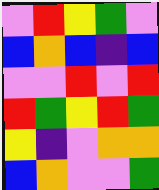[["violet", "red", "yellow", "green", "violet"], ["blue", "orange", "blue", "indigo", "blue"], ["violet", "violet", "red", "violet", "red"], ["red", "green", "yellow", "red", "green"], ["yellow", "indigo", "violet", "orange", "orange"], ["blue", "orange", "violet", "violet", "green"]]